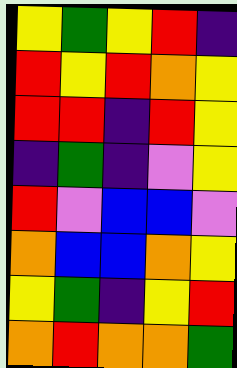[["yellow", "green", "yellow", "red", "indigo"], ["red", "yellow", "red", "orange", "yellow"], ["red", "red", "indigo", "red", "yellow"], ["indigo", "green", "indigo", "violet", "yellow"], ["red", "violet", "blue", "blue", "violet"], ["orange", "blue", "blue", "orange", "yellow"], ["yellow", "green", "indigo", "yellow", "red"], ["orange", "red", "orange", "orange", "green"]]